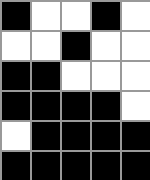[["black", "white", "white", "black", "white"], ["white", "white", "black", "white", "white"], ["black", "black", "white", "white", "white"], ["black", "black", "black", "black", "white"], ["white", "black", "black", "black", "black"], ["black", "black", "black", "black", "black"]]